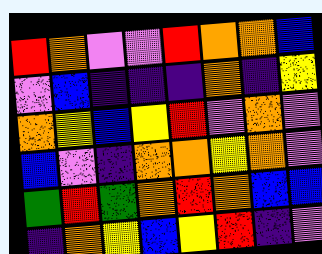[["red", "orange", "violet", "violet", "red", "orange", "orange", "blue"], ["violet", "blue", "indigo", "indigo", "indigo", "orange", "indigo", "yellow"], ["orange", "yellow", "blue", "yellow", "red", "violet", "orange", "violet"], ["blue", "violet", "indigo", "orange", "orange", "yellow", "orange", "violet"], ["green", "red", "green", "orange", "red", "orange", "blue", "blue"], ["indigo", "orange", "yellow", "blue", "yellow", "red", "indigo", "violet"]]